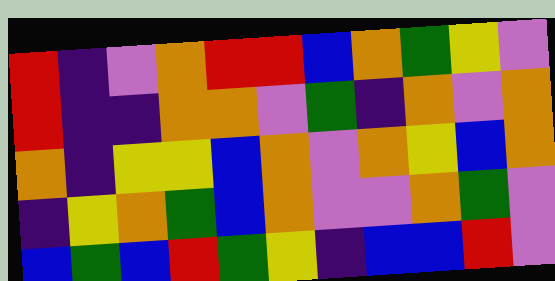[["red", "indigo", "violet", "orange", "red", "red", "blue", "orange", "green", "yellow", "violet"], ["red", "indigo", "indigo", "orange", "orange", "violet", "green", "indigo", "orange", "violet", "orange"], ["orange", "indigo", "yellow", "yellow", "blue", "orange", "violet", "orange", "yellow", "blue", "orange"], ["indigo", "yellow", "orange", "green", "blue", "orange", "violet", "violet", "orange", "green", "violet"], ["blue", "green", "blue", "red", "green", "yellow", "indigo", "blue", "blue", "red", "violet"]]